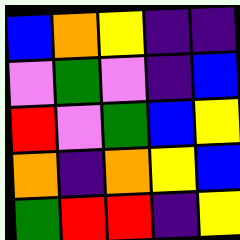[["blue", "orange", "yellow", "indigo", "indigo"], ["violet", "green", "violet", "indigo", "blue"], ["red", "violet", "green", "blue", "yellow"], ["orange", "indigo", "orange", "yellow", "blue"], ["green", "red", "red", "indigo", "yellow"]]